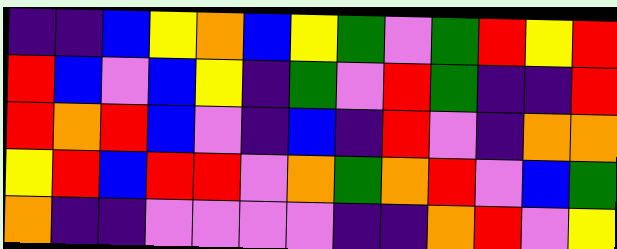[["indigo", "indigo", "blue", "yellow", "orange", "blue", "yellow", "green", "violet", "green", "red", "yellow", "red"], ["red", "blue", "violet", "blue", "yellow", "indigo", "green", "violet", "red", "green", "indigo", "indigo", "red"], ["red", "orange", "red", "blue", "violet", "indigo", "blue", "indigo", "red", "violet", "indigo", "orange", "orange"], ["yellow", "red", "blue", "red", "red", "violet", "orange", "green", "orange", "red", "violet", "blue", "green"], ["orange", "indigo", "indigo", "violet", "violet", "violet", "violet", "indigo", "indigo", "orange", "red", "violet", "yellow"]]